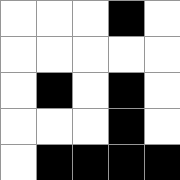[["white", "white", "white", "black", "white"], ["white", "white", "white", "white", "white"], ["white", "black", "white", "black", "white"], ["white", "white", "white", "black", "white"], ["white", "black", "black", "black", "black"]]